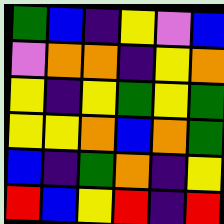[["green", "blue", "indigo", "yellow", "violet", "blue"], ["violet", "orange", "orange", "indigo", "yellow", "orange"], ["yellow", "indigo", "yellow", "green", "yellow", "green"], ["yellow", "yellow", "orange", "blue", "orange", "green"], ["blue", "indigo", "green", "orange", "indigo", "yellow"], ["red", "blue", "yellow", "red", "indigo", "red"]]